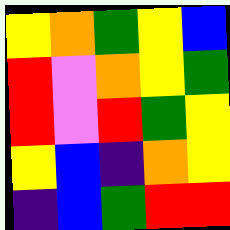[["yellow", "orange", "green", "yellow", "blue"], ["red", "violet", "orange", "yellow", "green"], ["red", "violet", "red", "green", "yellow"], ["yellow", "blue", "indigo", "orange", "yellow"], ["indigo", "blue", "green", "red", "red"]]